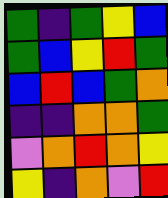[["green", "indigo", "green", "yellow", "blue"], ["green", "blue", "yellow", "red", "green"], ["blue", "red", "blue", "green", "orange"], ["indigo", "indigo", "orange", "orange", "green"], ["violet", "orange", "red", "orange", "yellow"], ["yellow", "indigo", "orange", "violet", "red"]]